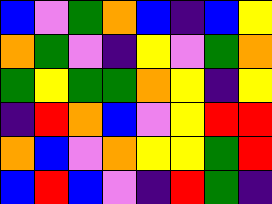[["blue", "violet", "green", "orange", "blue", "indigo", "blue", "yellow"], ["orange", "green", "violet", "indigo", "yellow", "violet", "green", "orange"], ["green", "yellow", "green", "green", "orange", "yellow", "indigo", "yellow"], ["indigo", "red", "orange", "blue", "violet", "yellow", "red", "red"], ["orange", "blue", "violet", "orange", "yellow", "yellow", "green", "red"], ["blue", "red", "blue", "violet", "indigo", "red", "green", "indigo"]]